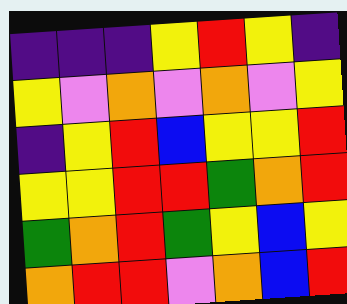[["indigo", "indigo", "indigo", "yellow", "red", "yellow", "indigo"], ["yellow", "violet", "orange", "violet", "orange", "violet", "yellow"], ["indigo", "yellow", "red", "blue", "yellow", "yellow", "red"], ["yellow", "yellow", "red", "red", "green", "orange", "red"], ["green", "orange", "red", "green", "yellow", "blue", "yellow"], ["orange", "red", "red", "violet", "orange", "blue", "red"]]